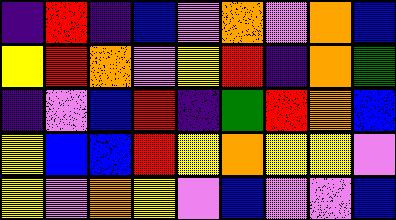[["indigo", "red", "indigo", "blue", "violet", "orange", "violet", "orange", "blue"], ["yellow", "red", "orange", "violet", "yellow", "red", "indigo", "orange", "green"], ["indigo", "violet", "blue", "red", "indigo", "green", "red", "orange", "blue"], ["yellow", "blue", "blue", "red", "yellow", "orange", "yellow", "yellow", "violet"], ["yellow", "violet", "orange", "yellow", "violet", "blue", "violet", "violet", "blue"]]